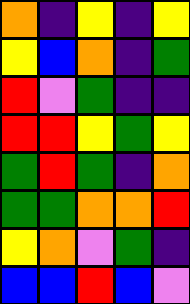[["orange", "indigo", "yellow", "indigo", "yellow"], ["yellow", "blue", "orange", "indigo", "green"], ["red", "violet", "green", "indigo", "indigo"], ["red", "red", "yellow", "green", "yellow"], ["green", "red", "green", "indigo", "orange"], ["green", "green", "orange", "orange", "red"], ["yellow", "orange", "violet", "green", "indigo"], ["blue", "blue", "red", "blue", "violet"]]